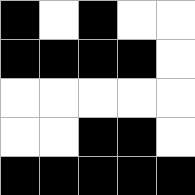[["black", "white", "black", "white", "white"], ["black", "black", "black", "black", "white"], ["white", "white", "white", "white", "white"], ["white", "white", "black", "black", "white"], ["black", "black", "black", "black", "black"]]